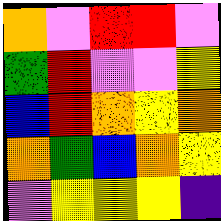[["orange", "violet", "red", "red", "violet"], ["green", "red", "violet", "violet", "yellow"], ["blue", "red", "orange", "yellow", "orange"], ["orange", "green", "blue", "orange", "yellow"], ["violet", "yellow", "yellow", "yellow", "indigo"]]